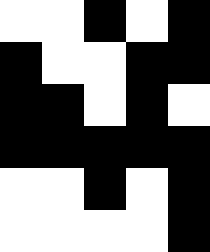[["white", "white", "black", "white", "black"], ["black", "white", "white", "black", "black"], ["black", "black", "white", "black", "white"], ["black", "black", "black", "black", "black"], ["white", "white", "black", "white", "black"], ["white", "white", "white", "white", "black"]]